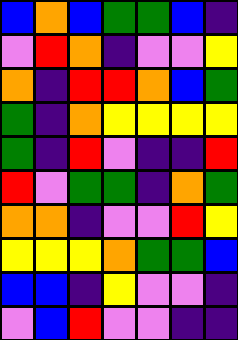[["blue", "orange", "blue", "green", "green", "blue", "indigo"], ["violet", "red", "orange", "indigo", "violet", "violet", "yellow"], ["orange", "indigo", "red", "red", "orange", "blue", "green"], ["green", "indigo", "orange", "yellow", "yellow", "yellow", "yellow"], ["green", "indigo", "red", "violet", "indigo", "indigo", "red"], ["red", "violet", "green", "green", "indigo", "orange", "green"], ["orange", "orange", "indigo", "violet", "violet", "red", "yellow"], ["yellow", "yellow", "yellow", "orange", "green", "green", "blue"], ["blue", "blue", "indigo", "yellow", "violet", "violet", "indigo"], ["violet", "blue", "red", "violet", "violet", "indigo", "indigo"]]